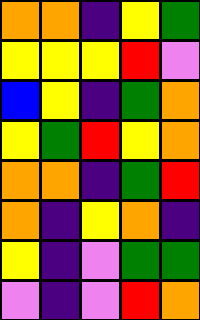[["orange", "orange", "indigo", "yellow", "green"], ["yellow", "yellow", "yellow", "red", "violet"], ["blue", "yellow", "indigo", "green", "orange"], ["yellow", "green", "red", "yellow", "orange"], ["orange", "orange", "indigo", "green", "red"], ["orange", "indigo", "yellow", "orange", "indigo"], ["yellow", "indigo", "violet", "green", "green"], ["violet", "indigo", "violet", "red", "orange"]]